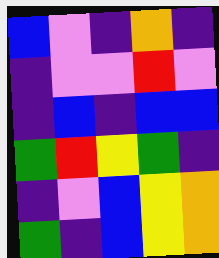[["blue", "violet", "indigo", "orange", "indigo"], ["indigo", "violet", "violet", "red", "violet"], ["indigo", "blue", "indigo", "blue", "blue"], ["green", "red", "yellow", "green", "indigo"], ["indigo", "violet", "blue", "yellow", "orange"], ["green", "indigo", "blue", "yellow", "orange"]]